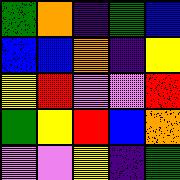[["green", "orange", "indigo", "green", "blue"], ["blue", "blue", "orange", "indigo", "yellow"], ["yellow", "red", "violet", "violet", "red"], ["green", "yellow", "red", "blue", "orange"], ["violet", "violet", "yellow", "indigo", "green"]]